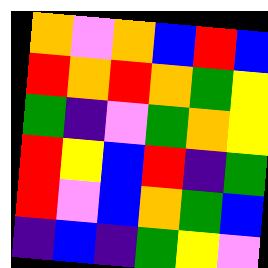[["orange", "violet", "orange", "blue", "red", "blue"], ["red", "orange", "red", "orange", "green", "yellow"], ["green", "indigo", "violet", "green", "orange", "yellow"], ["red", "yellow", "blue", "red", "indigo", "green"], ["red", "violet", "blue", "orange", "green", "blue"], ["indigo", "blue", "indigo", "green", "yellow", "violet"]]